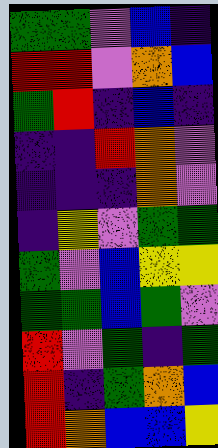[["green", "green", "violet", "blue", "indigo"], ["red", "red", "violet", "orange", "blue"], ["green", "red", "indigo", "blue", "indigo"], ["indigo", "indigo", "red", "orange", "violet"], ["indigo", "indigo", "indigo", "orange", "violet"], ["indigo", "yellow", "violet", "green", "green"], ["green", "violet", "blue", "yellow", "yellow"], ["green", "green", "blue", "green", "violet"], ["red", "violet", "green", "indigo", "green"], ["red", "indigo", "green", "orange", "blue"], ["red", "orange", "blue", "blue", "yellow"]]